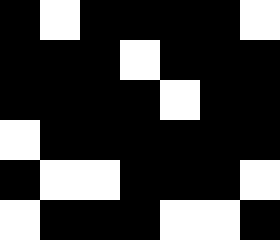[["black", "white", "black", "black", "black", "black", "white"], ["black", "black", "black", "white", "black", "black", "black"], ["black", "black", "black", "black", "white", "black", "black"], ["white", "black", "black", "black", "black", "black", "black"], ["black", "white", "white", "black", "black", "black", "white"], ["white", "black", "black", "black", "white", "white", "black"]]